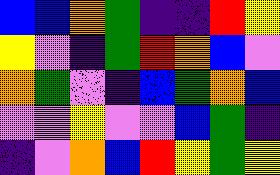[["blue", "blue", "orange", "green", "indigo", "indigo", "red", "yellow"], ["yellow", "violet", "indigo", "green", "red", "orange", "blue", "violet"], ["orange", "green", "violet", "indigo", "blue", "green", "orange", "blue"], ["violet", "violet", "yellow", "violet", "violet", "blue", "green", "indigo"], ["indigo", "violet", "orange", "blue", "red", "yellow", "green", "yellow"]]